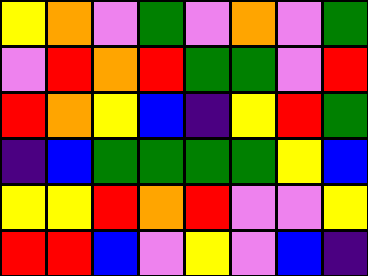[["yellow", "orange", "violet", "green", "violet", "orange", "violet", "green"], ["violet", "red", "orange", "red", "green", "green", "violet", "red"], ["red", "orange", "yellow", "blue", "indigo", "yellow", "red", "green"], ["indigo", "blue", "green", "green", "green", "green", "yellow", "blue"], ["yellow", "yellow", "red", "orange", "red", "violet", "violet", "yellow"], ["red", "red", "blue", "violet", "yellow", "violet", "blue", "indigo"]]